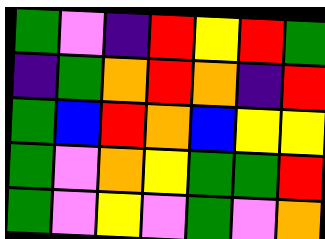[["green", "violet", "indigo", "red", "yellow", "red", "green"], ["indigo", "green", "orange", "red", "orange", "indigo", "red"], ["green", "blue", "red", "orange", "blue", "yellow", "yellow"], ["green", "violet", "orange", "yellow", "green", "green", "red"], ["green", "violet", "yellow", "violet", "green", "violet", "orange"]]